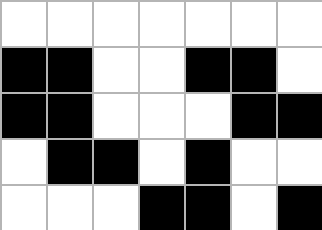[["white", "white", "white", "white", "white", "white", "white"], ["black", "black", "white", "white", "black", "black", "white"], ["black", "black", "white", "white", "white", "black", "black"], ["white", "black", "black", "white", "black", "white", "white"], ["white", "white", "white", "black", "black", "white", "black"]]